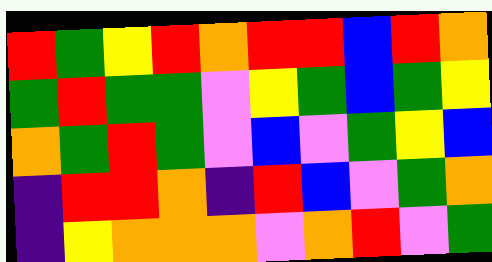[["red", "green", "yellow", "red", "orange", "red", "red", "blue", "red", "orange"], ["green", "red", "green", "green", "violet", "yellow", "green", "blue", "green", "yellow"], ["orange", "green", "red", "green", "violet", "blue", "violet", "green", "yellow", "blue"], ["indigo", "red", "red", "orange", "indigo", "red", "blue", "violet", "green", "orange"], ["indigo", "yellow", "orange", "orange", "orange", "violet", "orange", "red", "violet", "green"]]